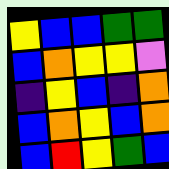[["yellow", "blue", "blue", "green", "green"], ["blue", "orange", "yellow", "yellow", "violet"], ["indigo", "yellow", "blue", "indigo", "orange"], ["blue", "orange", "yellow", "blue", "orange"], ["blue", "red", "yellow", "green", "blue"]]